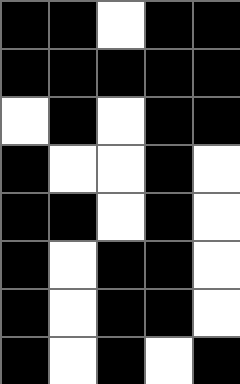[["black", "black", "white", "black", "black"], ["black", "black", "black", "black", "black"], ["white", "black", "white", "black", "black"], ["black", "white", "white", "black", "white"], ["black", "black", "white", "black", "white"], ["black", "white", "black", "black", "white"], ["black", "white", "black", "black", "white"], ["black", "white", "black", "white", "black"]]